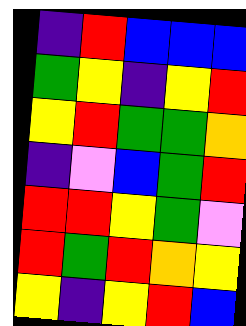[["indigo", "red", "blue", "blue", "blue"], ["green", "yellow", "indigo", "yellow", "red"], ["yellow", "red", "green", "green", "orange"], ["indigo", "violet", "blue", "green", "red"], ["red", "red", "yellow", "green", "violet"], ["red", "green", "red", "orange", "yellow"], ["yellow", "indigo", "yellow", "red", "blue"]]